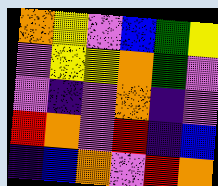[["orange", "yellow", "violet", "blue", "green", "yellow"], ["violet", "yellow", "yellow", "orange", "green", "violet"], ["violet", "indigo", "violet", "orange", "indigo", "violet"], ["red", "orange", "violet", "red", "indigo", "blue"], ["indigo", "blue", "orange", "violet", "red", "orange"]]